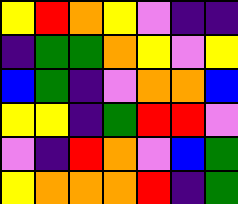[["yellow", "red", "orange", "yellow", "violet", "indigo", "indigo"], ["indigo", "green", "green", "orange", "yellow", "violet", "yellow"], ["blue", "green", "indigo", "violet", "orange", "orange", "blue"], ["yellow", "yellow", "indigo", "green", "red", "red", "violet"], ["violet", "indigo", "red", "orange", "violet", "blue", "green"], ["yellow", "orange", "orange", "orange", "red", "indigo", "green"]]